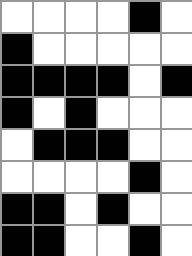[["white", "white", "white", "white", "black", "white"], ["black", "white", "white", "white", "white", "white"], ["black", "black", "black", "black", "white", "black"], ["black", "white", "black", "white", "white", "white"], ["white", "black", "black", "black", "white", "white"], ["white", "white", "white", "white", "black", "white"], ["black", "black", "white", "black", "white", "white"], ["black", "black", "white", "white", "black", "white"]]